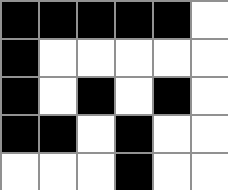[["black", "black", "black", "black", "black", "white"], ["black", "white", "white", "white", "white", "white"], ["black", "white", "black", "white", "black", "white"], ["black", "black", "white", "black", "white", "white"], ["white", "white", "white", "black", "white", "white"]]